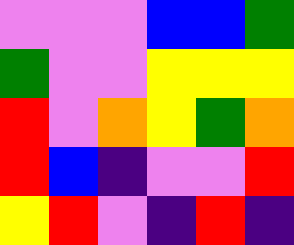[["violet", "violet", "violet", "blue", "blue", "green"], ["green", "violet", "violet", "yellow", "yellow", "yellow"], ["red", "violet", "orange", "yellow", "green", "orange"], ["red", "blue", "indigo", "violet", "violet", "red"], ["yellow", "red", "violet", "indigo", "red", "indigo"]]